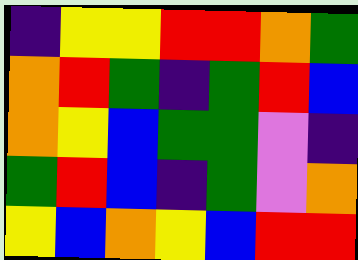[["indigo", "yellow", "yellow", "red", "red", "orange", "green"], ["orange", "red", "green", "indigo", "green", "red", "blue"], ["orange", "yellow", "blue", "green", "green", "violet", "indigo"], ["green", "red", "blue", "indigo", "green", "violet", "orange"], ["yellow", "blue", "orange", "yellow", "blue", "red", "red"]]